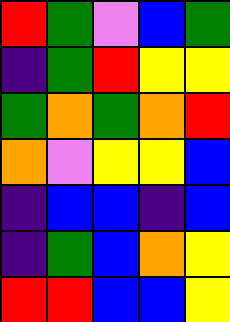[["red", "green", "violet", "blue", "green"], ["indigo", "green", "red", "yellow", "yellow"], ["green", "orange", "green", "orange", "red"], ["orange", "violet", "yellow", "yellow", "blue"], ["indigo", "blue", "blue", "indigo", "blue"], ["indigo", "green", "blue", "orange", "yellow"], ["red", "red", "blue", "blue", "yellow"]]